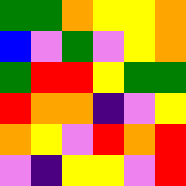[["green", "green", "orange", "yellow", "yellow", "orange"], ["blue", "violet", "green", "violet", "yellow", "orange"], ["green", "red", "red", "yellow", "green", "green"], ["red", "orange", "orange", "indigo", "violet", "yellow"], ["orange", "yellow", "violet", "red", "orange", "red"], ["violet", "indigo", "yellow", "yellow", "violet", "red"]]